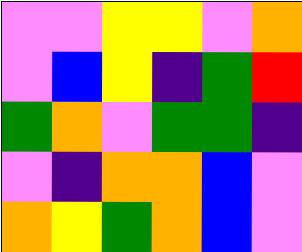[["violet", "violet", "yellow", "yellow", "violet", "orange"], ["violet", "blue", "yellow", "indigo", "green", "red"], ["green", "orange", "violet", "green", "green", "indigo"], ["violet", "indigo", "orange", "orange", "blue", "violet"], ["orange", "yellow", "green", "orange", "blue", "violet"]]